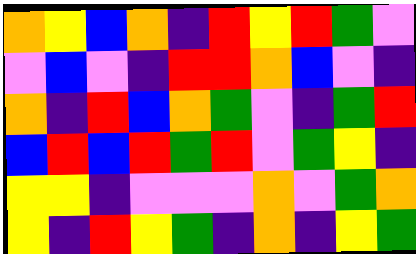[["orange", "yellow", "blue", "orange", "indigo", "red", "yellow", "red", "green", "violet"], ["violet", "blue", "violet", "indigo", "red", "red", "orange", "blue", "violet", "indigo"], ["orange", "indigo", "red", "blue", "orange", "green", "violet", "indigo", "green", "red"], ["blue", "red", "blue", "red", "green", "red", "violet", "green", "yellow", "indigo"], ["yellow", "yellow", "indigo", "violet", "violet", "violet", "orange", "violet", "green", "orange"], ["yellow", "indigo", "red", "yellow", "green", "indigo", "orange", "indigo", "yellow", "green"]]